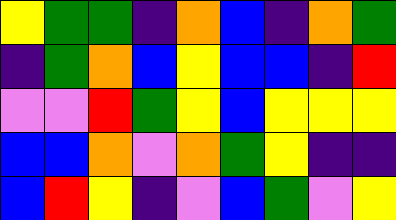[["yellow", "green", "green", "indigo", "orange", "blue", "indigo", "orange", "green"], ["indigo", "green", "orange", "blue", "yellow", "blue", "blue", "indigo", "red"], ["violet", "violet", "red", "green", "yellow", "blue", "yellow", "yellow", "yellow"], ["blue", "blue", "orange", "violet", "orange", "green", "yellow", "indigo", "indigo"], ["blue", "red", "yellow", "indigo", "violet", "blue", "green", "violet", "yellow"]]